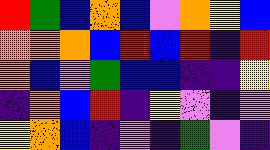[["red", "green", "blue", "orange", "blue", "violet", "orange", "yellow", "blue"], ["orange", "orange", "orange", "blue", "red", "blue", "red", "indigo", "red"], ["orange", "blue", "violet", "green", "blue", "blue", "indigo", "indigo", "yellow"], ["indigo", "orange", "blue", "red", "indigo", "yellow", "violet", "indigo", "violet"], ["yellow", "orange", "blue", "indigo", "violet", "indigo", "green", "violet", "indigo"]]